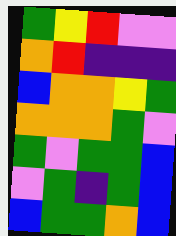[["green", "yellow", "red", "violet", "violet"], ["orange", "red", "indigo", "indigo", "indigo"], ["blue", "orange", "orange", "yellow", "green"], ["orange", "orange", "orange", "green", "violet"], ["green", "violet", "green", "green", "blue"], ["violet", "green", "indigo", "green", "blue"], ["blue", "green", "green", "orange", "blue"]]